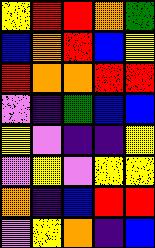[["yellow", "red", "red", "orange", "green"], ["blue", "orange", "red", "blue", "yellow"], ["red", "orange", "orange", "red", "red"], ["violet", "indigo", "green", "blue", "blue"], ["yellow", "violet", "indigo", "indigo", "yellow"], ["violet", "yellow", "violet", "yellow", "yellow"], ["orange", "indigo", "blue", "red", "red"], ["violet", "yellow", "orange", "indigo", "blue"]]